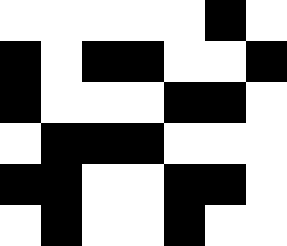[["white", "white", "white", "white", "white", "black", "white"], ["black", "white", "black", "black", "white", "white", "black"], ["black", "white", "white", "white", "black", "black", "white"], ["white", "black", "black", "black", "white", "white", "white"], ["black", "black", "white", "white", "black", "black", "white"], ["white", "black", "white", "white", "black", "white", "white"]]